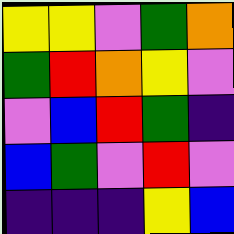[["yellow", "yellow", "violet", "green", "orange"], ["green", "red", "orange", "yellow", "violet"], ["violet", "blue", "red", "green", "indigo"], ["blue", "green", "violet", "red", "violet"], ["indigo", "indigo", "indigo", "yellow", "blue"]]